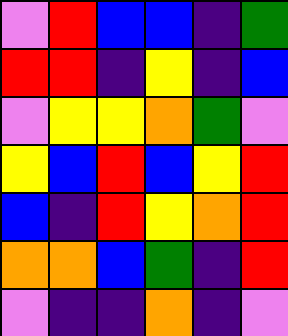[["violet", "red", "blue", "blue", "indigo", "green"], ["red", "red", "indigo", "yellow", "indigo", "blue"], ["violet", "yellow", "yellow", "orange", "green", "violet"], ["yellow", "blue", "red", "blue", "yellow", "red"], ["blue", "indigo", "red", "yellow", "orange", "red"], ["orange", "orange", "blue", "green", "indigo", "red"], ["violet", "indigo", "indigo", "orange", "indigo", "violet"]]